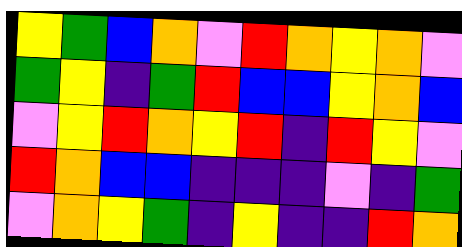[["yellow", "green", "blue", "orange", "violet", "red", "orange", "yellow", "orange", "violet"], ["green", "yellow", "indigo", "green", "red", "blue", "blue", "yellow", "orange", "blue"], ["violet", "yellow", "red", "orange", "yellow", "red", "indigo", "red", "yellow", "violet"], ["red", "orange", "blue", "blue", "indigo", "indigo", "indigo", "violet", "indigo", "green"], ["violet", "orange", "yellow", "green", "indigo", "yellow", "indigo", "indigo", "red", "orange"]]